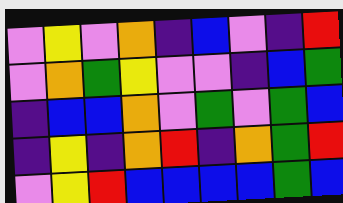[["violet", "yellow", "violet", "orange", "indigo", "blue", "violet", "indigo", "red"], ["violet", "orange", "green", "yellow", "violet", "violet", "indigo", "blue", "green"], ["indigo", "blue", "blue", "orange", "violet", "green", "violet", "green", "blue"], ["indigo", "yellow", "indigo", "orange", "red", "indigo", "orange", "green", "red"], ["violet", "yellow", "red", "blue", "blue", "blue", "blue", "green", "blue"]]